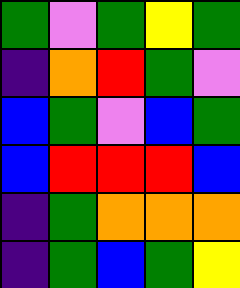[["green", "violet", "green", "yellow", "green"], ["indigo", "orange", "red", "green", "violet"], ["blue", "green", "violet", "blue", "green"], ["blue", "red", "red", "red", "blue"], ["indigo", "green", "orange", "orange", "orange"], ["indigo", "green", "blue", "green", "yellow"]]